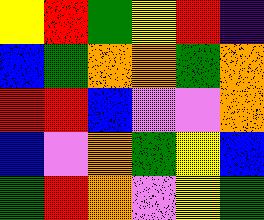[["yellow", "red", "green", "yellow", "red", "indigo"], ["blue", "green", "orange", "orange", "green", "orange"], ["red", "red", "blue", "violet", "violet", "orange"], ["blue", "violet", "orange", "green", "yellow", "blue"], ["green", "red", "orange", "violet", "yellow", "green"]]